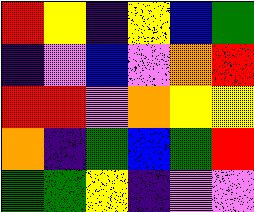[["red", "yellow", "indigo", "yellow", "blue", "green"], ["indigo", "violet", "blue", "violet", "orange", "red"], ["red", "red", "violet", "orange", "yellow", "yellow"], ["orange", "indigo", "green", "blue", "green", "red"], ["green", "green", "yellow", "indigo", "violet", "violet"]]